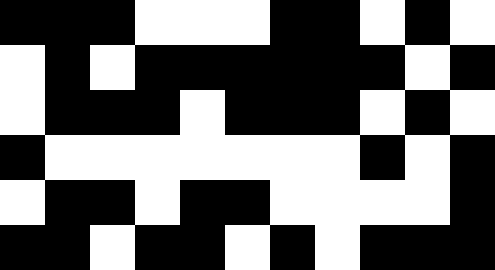[["black", "black", "black", "white", "white", "white", "black", "black", "white", "black", "white"], ["white", "black", "white", "black", "black", "black", "black", "black", "black", "white", "black"], ["white", "black", "black", "black", "white", "black", "black", "black", "white", "black", "white"], ["black", "white", "white", "white", "white", "white", "white", "white", "black", "white", "black"], ["white", "black", "black", "white", "black", "black", "white", "white", "white", "white", "black"], ["black", "black", "white", "black", "black", "white", "black", "white", "black", "black", "black"]]